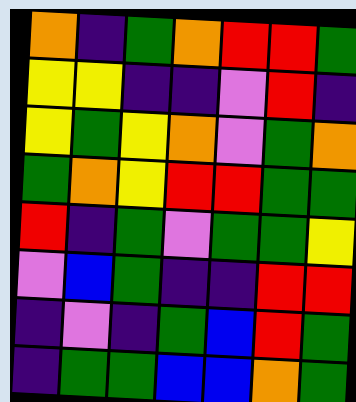[["orange", "indigo", "green", "orange", "red", "red", "green"], ["yellow", "yellow", "indigo", "indigo", "violet", "red", "indigo"], ["yellow", "green", "yellow", "orange", "violet", "green", "orange"], ["green", "orange", "yellow", "red", "red", "green", "green"], ["red", "indigo", "green", "violet", "green", "green", "yellow"], ["violet", "blue", "green", "indigo", "indigo", "red", "red"], ["indigo", "violet", "indigo", "green", "blue", "red", "green"], ["indigo", "green", "green", "blue", "blue", "orange", "green"]]